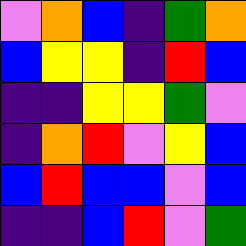[["violet", "orange", "blue", "indigo", "green", "orange"], ["blue", "yellow", "yellow", "indigo", "red", "blue"], ["indigo", "indigo", "yellow", "yellow", "green", "violet"], ["indigo", "orange", "red", "violet", "yellow", "blue"], ["blue", "red", "blue", "blue", "violet", "blue"], ["indigo", "indigo", "blue", "red", "violet", "green"]]